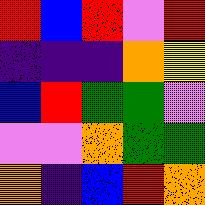[["red", "blue", "red", "violet", "red"], ["indigo", "indigo", "indigo", "orange", "yellow"], ["blue", "red", "green", "green", "violet"], ["violet", "violet", "orange", "green", "green"], ["orange", "indigo", "blue", "red", "orange"]]